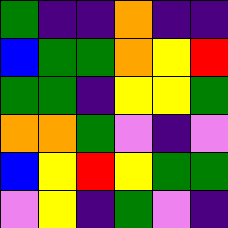[["green", "indigo", "indigo", "orange", "indigo", "indigo"], ["blue", "green", "green", "orange", "yellow", "red"], ["green", "green", "indigo", "yellow", "yellow", "green"], ["orange", "orange", "green", "violet", "indigo", "violet"], ["blue", "yellow", "red", "yellow", "green", "green"], ["violet", "yellow", "indigo", "green", "violet", "indigo"]]